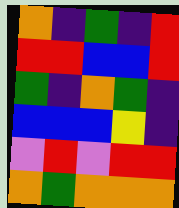[["orange", "indigo", "green", "indigo", "red"], ["red", "red", "blue", "blue", "red"], ["green", "indigo", "orange", "green", "indigo"], ["blue", "blue", "blue", "yellow", "indigo"], ["violet", "red", "violet", "red", "red"], ["orange", "green", "orange", "orange", "orange"]]